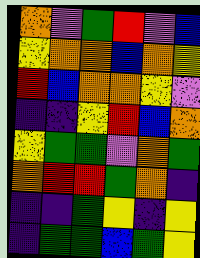[["orange", "violet", "green", "red", "violet", "blue"], ["yellow", "orange", "orange", "blue", "orange", "yellow"], ["red", "blue", "orange", "orange", "yellow", "violet"], ["indigo", "indigo", "yellow", "red", "blue", "orange"], ["yellow", "green", "green", "violet", "orange", "green"], ["orange", "red", "red", "green", "orange", "indigo"], ["indigo", "indigo", "green", "yellow", "indigo", "yellow"], ["indigo", "green", "green", "blue", "green", "yellow"]]